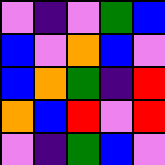[["violet", "indigo", "violet", "green", "blue"], ["blue", "violet", "orange", "blue", "violet"], ["blue", "orange", "green", "indigo", "red"], ["orange", "blue", "red", "violet", "red"], ["violet", "indigo", "green", "blue", "violet"]]